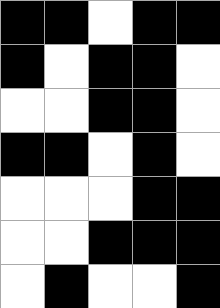[["black", "black", "white", "black", "black"], ["black", "white", "black", "black", "white"], ["white", "white", "black", "black", "white"], ["black", "black", "white", "black", "white"], ["white", "white", "white", "black", "black"], ["white", "white", "black", "black", "black"], ["white", "black", "white", "white", "black"]]